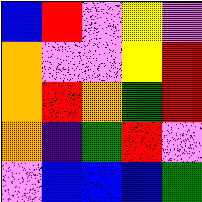[["blue", "red", "violet", "yellow", "violet"], ["orange", "violet", "violet", "yellow", "red"], ["orange", "red", "orange", "green", "red"], ["orange", "indigo", "green", "red", "violet"], ["violet", "blue", "blue", "blue", "green"]]